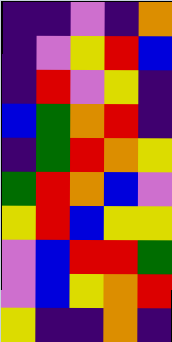[["indigo", "indigo", "violet", "indigo", "orange"], ["indigo", "violet", "yellow", "red", "blue"], ["indigo", "red", "violet", "yellow", "indigo"], ["blue", "green", "orange", "red", "indigo"], ["indigo", "green", "red", "orange", "yellow"], ["green", "red", "orange", "blue", "violet"], ["yellow", "red", "blue", "yellow", "yellow"], ["violet", "blue", "red", "red", "green"], ["violet", "blue", "yellow", "orange", "red"], ["yellow", "indigo", "indigo", "orange", "indigo"]]